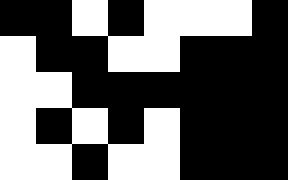[["black", "black", "white", "black", "white", "white", "white", "black"], ["white", "black", "black", "white", "white", "black", "black", "black"], ["white", "white", "black", "black", "black", "black", "black", "black"], ["white", "black", "white", "black", "white", "black", "black", "black"], ["white", "white", "black", "white", "white", "black", "black", "black"]]